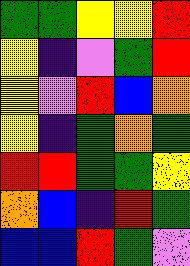[["green", "green", "yellow", "yellow", "red"], ["yellow", "indigo", "violet", "green", "red"], ["yellow", "violet", "red", "blue", "orange"], ["yellow", "indigo", "green", "orange", "green"], ["red", "red", "green", "green", "yellow"], ["orange", "blue", "indigo", "red", "green"], ["blue", "blue", "red", "green", "violet"]]